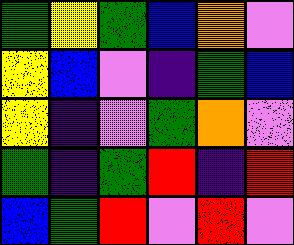[["green", "yellow", "green", "blue", "orange", "violet"], ["yellow", "blue", "violet", "indigo", "green", "blue"], ["yellow", "indigo", "violet", "green", "orange", "violet"], ["green", "indigo", "green", "red", "indigo", "red"], ["blue", "green", "red", "violet", "red", "violet"]]